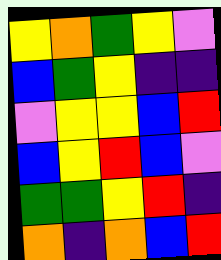[["yellow", "orange", "green", "yellow", "violet"], ["blue", "green", "yellow", "indigo", "indigo"], ["violet", "yellow", "yellow", "blue", "red"], ["blue", "yellow", "red", "blue", "violet"], ["green", "green", "yellow", "red", "indigo"], ["orange", "indigo", "orange", "blue", "red"]]